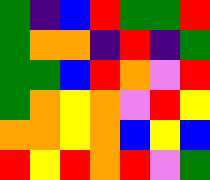[["green", "indigo", "blue", "red", "green", "green", "red"], ["green", "orange", "orange", "indigo", "red", "indigo", "green"], ["green", "green", "blue", "red", "orange", "violet", "red"], ["green", "orange", "yellow", "orange", "violet", "red", "yellow"], ["orange", "orange", "yellow", "orange", "blue", "yellow", "blue"], ["red", "yellow", "red", "orange", "red", "violet", "green"]]